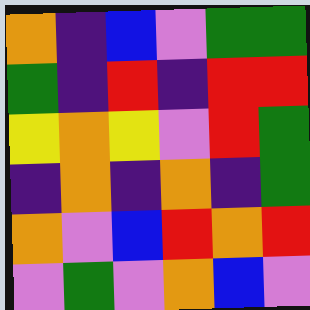[["orange", "indigo", "blue", "violet", "green", "green"], ["green", "indigo", "red", "indigo", "red", "red"], ["yellow", "orange", "yellow", "violet", "red", "green"], ["indigo", "orange", "indigo", "orange", "indigo", "green"], ["orange", "violet", "blue", "red", "orange", "red"], ["violet", "green", "violet", "orange", "blue", "violet"]]